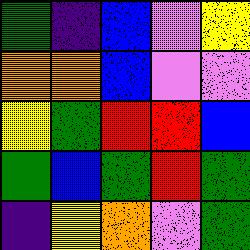[["green", "indigo", "blue", "violet", "yellow"], ["orange", "orange", "blue", "violet", "violet"], ["yellow", "green", "red", "red", "blue"], ["green", "blue", "green", "red", "green"], ["indigo", "yellow", "orange", "violet", "green"]]